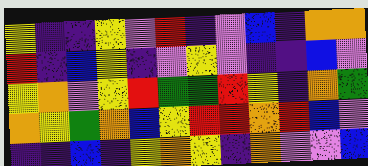[["yellow", "indigo", "indigo", "yellow", "violet", "red", "indigo", "violet", "blue", "indigo", "orange", "orange"], ["red", "indigo", "blue", "yellow", "indigo", "violet", "yellow", "violet", "indigo", "indigo", "blue", "violet"], ["yellow", "orange", "violet", "yellow", "red", "green", "green", "red", "yellow", "indigo", "orange", "green"], ["orange", "yellow", "green", "orange", "blue", "yellow", "red", "red", "orange", "red", "blue", "violet"], ["indigo", "indigo", "blue", "indigo", "yellow", "orange", "yellow", "indigo", "orange", "violet", "violet", "blue"]]